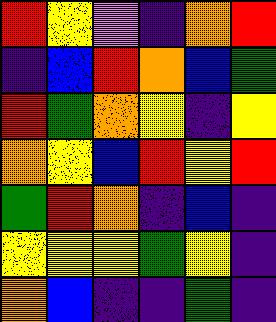[["red", "yellow", "violet", "indigo", "orange", "red"], ["indigo", "blue", "red", "orange", "blue", "green"], ["red", "green", "orange", "yellow", "indigo", "yellow"], ["orange", "yellow", "blue", "red", "yellow", "red"], ["green", "red", "orange", "indigo", "blue", "indigo"], ["yellow", "yellow", "yellow", "green", "yellow", "indigo"], ["orange", "blue", "indigo", "indigo", "green", "indigo"]]